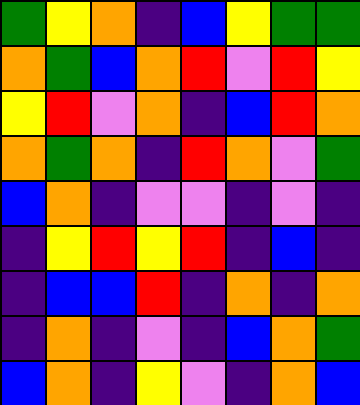[["green", "yellow", "orange", "indigo", "blue", "yellow", "green", "green"], ["orange", "green", "blue", "orange", "red", "violet", "red", "yellow"], ["yellow", "red", "violet", "orange", "indigo", "blue", "red", "orange"], ["orange", "green", "orange", "indigo", "red", "orange", "violet", "green"], ["blue", "orange", "indigo", "violet", "violet", "indigo", "violet", "indigo"], ["indigo", "yellow", "red", "yellow", "red", "indigo", "blue", "indigo"], ["indigo", "blue", "blue", "red", "indigo", "orange", "indigo", "orange"], ["indigo", "orange", "indigo", "violet", "indigo", "blue", "orange", "green"], ["blue", "orange", "indigo", "yellow", "violet", "indigo", "orange", "blue"]]